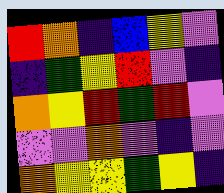[["red", "orange", "indigo", "blue", "yellow", "violet"], ["indigo", "green", "yellow", "red", "violet", "indigo"], ["orange", "yellow", "red", "green", "red", "violet"], ["violet", "violet", "orange", "violet", "indigo", "violet"], ["orange", "yellow", "yellow", "green", "yellow", "indigo"]]